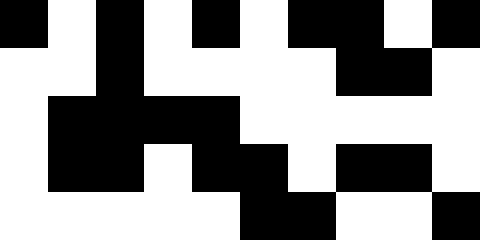[["black", "white", "black", "white", "black", "white", "black", "black", "white", "black"], ["white", "white", "black", "white", "white", "white", "white", "black", "black", "white"], ["white", "black", "black", "black", "black", "white", "white", "white", "white", "white"], ["white", "black", "black", "white", "black", "black", "white", "black", "black", "white"], ["white", "white", "white", "white", "white", "black", "black", "white", "white", "black"]]